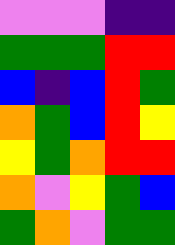[["violet", "violet", "violet", "indigo", "indigo"], ["green", "green", "green", "red", "red"], ["blue", "indigo", "blue", "red", "green"], ["orange", "green", "blue", "red", "yellow"], ["yellow", "green", "orange", "red", "red"], ["orange", "violet", "yellow", "green", "blue"], ["green", "orange", "violet", "green", "green"]]